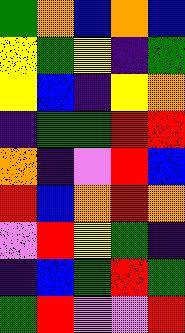[["green", "orange", "blue", "orange", "blue"], ["yellow", "green", "yellow", "indigo", "green"], ["yellow", "blue", "indigo", "yellow", "orange"], ["indigo", "green", "green", "red", "red"], ["orange", "indigo", "violet", "red", "blue"], ["red", "blue", "orange", "red", "orange"], ["violet", "red", "yellow", "green", "indigo"], ["indigo", "blue", "green", "red", "green"], ["green", "red", "violet", "violet", "red"]]